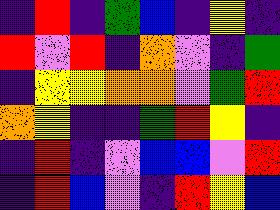[["indigo", "red", "indigo", "green", "blue", "indigo", "yellow", "indigo"], ["red", "violet", "red", "indigo", "orange", "violet", "indigo", "green"], ["indigo", "yellow", "yellow", "orange", "orange", "violet", "green", "red"], ["orange", "yellow", "indigo", "indigo", "green", "red", "yellow", "indigo"], ["indigo", "red", "indigo", "violet", "blue", "blue", "violet", "red"], ["indigo", "red", "blue", "violet", "indigo", "red", "yellow", "blue"]]